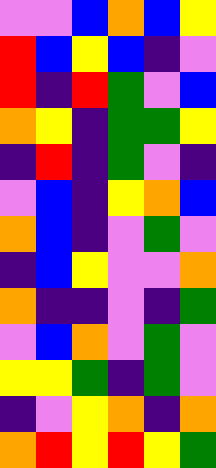[["violet", "violet", "blue", "orange", "blue", "yellow"], ["red", "blue", "yellow", "blue", "indigo", "violet"], ["red", "indigo", "red", "green", "violet", "blue"], ["orange", "yellow", "indigo", "green", "green", "yellow"], ["indigo", "red", "indigo", "green", "violet", "indigo"], ["violet", "blue", "indigo", "yellow", "orange", "blue"], ["orange", "blue", "indigo", "violet", "green", "violet"], ["indigo", "blue", "yellow", "violet", "violet", "orange"], ["orange", "indigo", "indigo", "violet", "indigo", "green"], ["violet", "blue", "orange", "violet", "green", "violet"], ["yellow", "yellow", "green", "indigo", "green", "violet"], ["indigo", "violet", "yellow", "orange", "indigo", "orange"], ["orange", "red", "yellow", "red", "yellow", "green"]]